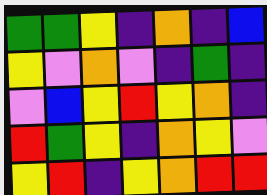[["green", "green", "yellow", "indigo", "orange", "indigo", "blue"], ["yellow", "violet", "orange", "violet", "indigo", "green", "indigo"], ["violet", "blue", "yellow", "red", "yellow", "orange", "indigo"], ["red", "green", "yellow", "indigo", "orange", "yellow", "violet"], ["yellow", "red", "indigo", "yellow", "orange", "red", "red"]]